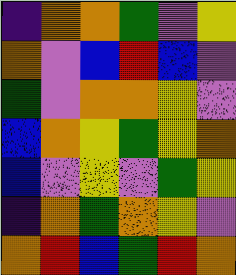[["indigo", "orange", "orange", "green", "violet", "yellow"], ["orange", "violet", "blue", "red", "blue", "violet"], ["green", "violet", "orange", "orange", "yellow", "violet"], ["blue", "orange", "yellow", "green", "yellow", "orange"], ["blue", "violet", "yellow", "violet", "green", "yellow"], ["indigo", "orange", "green", "orange", "yellow", "violet"], ["orange", "red", "blue", "green", "red", "orange"]]